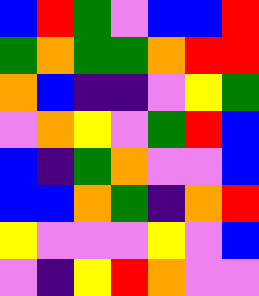[["blue", "red", "green", "violet", "blue", "blue", "red"], ["green", "orange", "green", "green", "orange", "red", "red"], ["orange", "blue", "indigo", "indigo", "violet", "yellow", "green"], ["violet", "orange", "yellow", "violet", "green", "red", "blue"], ["blue", "indigo", "green", "orange", "violet", "violet", "blue"], ["blue", "blue", "orange", "green", "indigo", "orange", "red"], ["yellow", "violet", "violet", "violet", "yellow", "violet", "blue"], ["violet", "indigo", "yellow", "red", "orange", "violet", "violet"]]